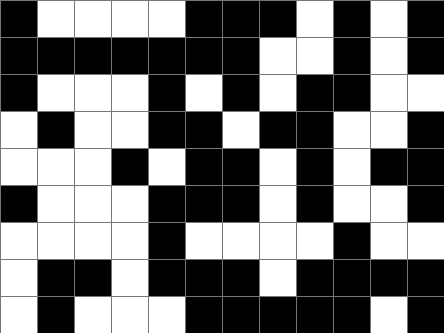[["black", "white", "white", "white", "white", "black", "black", "black", "white", "black", "white", "black"], ["black", "black", "black", "black", "black", "black", "black", "white", "white", "black", "white", "black"], ["black", "white", "white", "white", "black", "white", "black", "white", "black", "black", "white", "white"], ["white", "black", "white", "white", "black", "black", "white", "black", "black", "white", "white", "black"], ["white", "white", "white", "black", "white", "black", "black", "white", "black", "white", "black", "black"], ["black", "white", "white", "white", "black", "black", "black", "white", "black", "white", "white", "black"], ["white", "white", "white", "white", "black", "white", "white", "white", "white", "black", "white", "white"], ["white", "black", "black", "white", "black", "black", "black", "white", "black", "black", "black", "black"], ["white", "black", "white", "white", "white", "black", "black", "black", "black", "black", "white", "black"]]